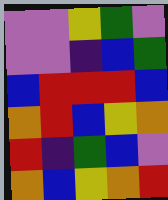[["violet", "violet", "yellow", "green", "violet"], ["violet", "violet", "indigo", "blue", "green"], ["blue", "red", "red", "red", "blue"], ["orange", "red", "blue", "yellow", "orange"], ["red", "indigo", "green", "blue", "violet"], ["orange", "blue", "yellow", "orange", "red"]]